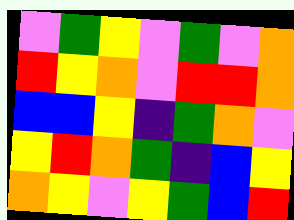[["violet", "green", "yellow", "violet", "green", "violet", "orange"], ["red", "yellow", "orange", "violet", "red", "red", "orange"], ["blue", "blue", "yellow", "indigo", "green", "orange", "violet"], ["yellow", "red", "orange", "green", "indigo", "blue", "yellow"], ["orange", "yellow", "violet", "yellow", "green", "blue", "red"]]